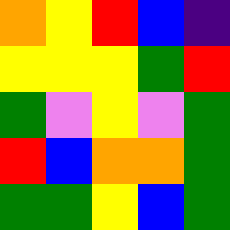[["orange", "yellow", "red", "blue", "indigo"], ["yellow", "yellow", "yellow", "green", "red"], ["green", "violet", "yellow", "violet", "green"], ["red", "blue", "orange", "orange", "green"], ["green", "green", "yellow", "blue", "green"]]